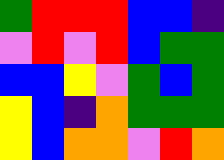[["green", "red", "red", "red", "blue", "blue", "indigo"], ["violet", "red", "violet", "red", "blue", "green", "green"], ["blue", "blue", "yellow", "violet", "green", "blue", "green"], ["yellow", "blue", "indigo", "orange", "green", "green", "green"], ["yellow", "blue", "orange", "orange", "violet", "red", "orange"]]